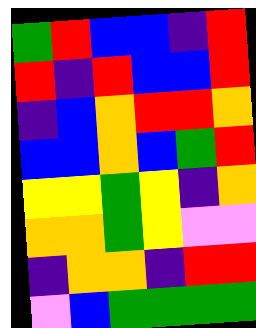[["green", "red", "blue", "blue", "indigo", "red"], ["red", "indigo", "red", "blue", "blue", "red"], ["indigo", "blue", "orange", "red", "red", "orange"], ["blue", "blue", "orange", "blue", "green", "red"], ["yellow", "yellow", "green", "yellow", "indigo", "orange"], ["orange", "orange", "green", "yellow", "violet", "violet"], ["indigo", "orange", "orange", "indigo", "red", "red"], ["violet", "blue", "green", "green", "green", "green"]]